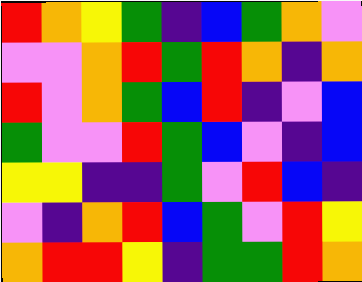[["red", "orange", "yellow", "green", "indigo", "blue", "green", "orange", "violet"], ["violet", "violet", "orange", "red", "green", "red", "orange", "indigo", "orange"], ["red", "violet", "orange", "green", "blue", "red", "indigo", "violet", "blue"], ["green", "violet", "violet", "red", "green", "blue", "violet", "indigo", "blue"], ["yellow", "yellow", "indigo", "indigo", "green", "violet", "red", "blue", "indigo"], ["violet", "indigo", "orange", "red", "blue", "green", "violet", "red", "yellow"], ["orange", "red", "red", "yellow", "indigo", "green", "green", "red", "orange"]]